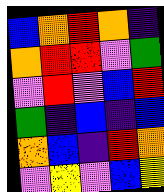[["blue", "orange", "red", "orange", "indigo"], ["orange", "red", "red", "violet", "green"], ["violet", "red", "violet", "blue", "red"], ["green", "indigo", "blue", "indigo", "blue"], ["orange", "blue", "indigo", "red", "orange"], ["violet", "yellow", "violet", "blue", "yellow"]]